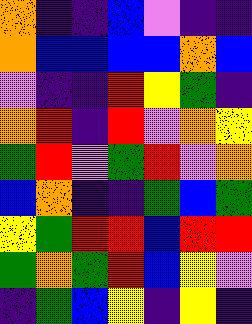[["orange", "indigo", "indigo", "blue", "violet", "indigo", "indigo"], ["orange", "blue", "blue", "blue", "blue", "orange", "blue"], ["violet", "indigo", "indigo", "red", "yellow", "green", "indigo"], ["orange", "red", "indigo", "red", "violet", "orange", "yellow"], ["green", "red", "violet", "green", "red", "violet", "orange"], ["blue", "orange", "indigo", "indigo", "green", "blue", "green"], ["yellow", "green", "red", "red", "blue", "red", "red"], ["green", "orange", "green", "red", "blue", "yellow", "violet"], ["indigo", "green", "blue", "yellow", "indigo", "yellow", "indigo"]]